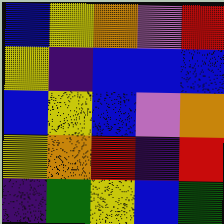[["blue", "yellow", "orange", "violet", "red"], ["yellow", "indigo", "blue", "blue", "blue"], ["blue", "yellow", "blue", "violet", "orange"], ["yellow", "orange", "red", "indigo", "red"], ["indigo", "green", "yellow", "blue", "green"]]